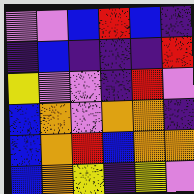[["violet", "violet", "blue", "red", "blue", "indigo"], ["indigo", "blue", "indigo", "indigo", "indigo", "red"], ["yellow", "violet", "violet", "indigo", "red", "violet"], ["blue", "orange", "violet", "orange", "orange", "indigo"], ["blue", "orange", "red", "blue", "orange", "orange"], ["blue", "orange", "yellow", "indigo", "yellow", "violet"]]